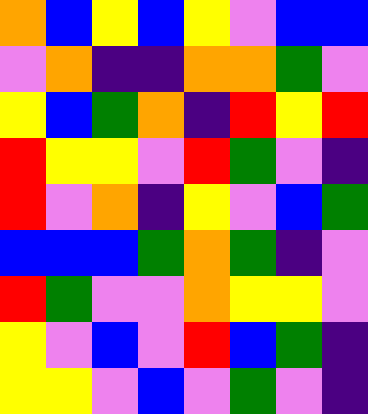[["orange", "blue", "yellow", "blue", "yellow", "violet", "blue", "blue"], ["violet", "orange", "indigo", "indigo", "orange", "orange", "green", "violet"], ["yellow", "blue", "green", "orange", "indigo", "red", "yellow", "red"], ["red", "yellow", "yellow", "violet", "red", "green", "violet", "indigo"], ["red", "violet", "orange", "indigo", "yellow", "violet", "blue", "green"], ["blue", "blue", "blue", "green", "orange", "green", "indigo", "violet"], ["red", "green", "violet", "violet", "orange", "yellow", "yellow", "violet"], ["yellow", "violet", "blue", "violet", "red", "blue", "green", "indigo"], ["yellow", "yellow", "violet", "blue", "violet", "green", "violet", "indigo"]]